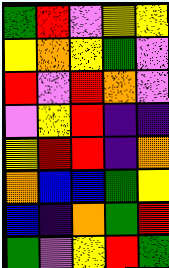[["green", "red", "violet", "yellow", "yellow"], ["yellow", "orange", "yellow", "green", "violet"], ["red", "violet", "red", "orange", "violet"], ["violet", "yellow", "red", "indigo", "indigo"], ["yellow", "red", "red", "indigo", "orange"], ["orange", "blue", "blue", "green", "yellow"], ["blue", "indigo", "orange", "green", "red"], ["green", "violet", "yellow", "red", "green"]]